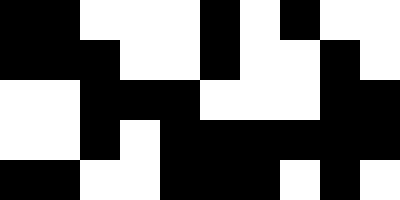[["black", "black", "white", "white", "white", "black", "white", "black", "white", "white"], ["black", "black", "black", "white", "white", "black", "white", "white", "black", "white"], ["white", "white", "black", "black", "black", "white", "white", "white", "black", "black"], ["white", "white", "black", "white", "black", "black", "black", "black", "black", "black"], ["black", "black", "white", "white", "black", "black", "black", "white", "black", "white"]]